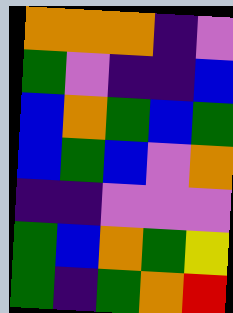[["orange", "orange", "orange", "indigo", "violet"], ["green", "violet", "indigo", "indigo", "blue"], ["blue", "orange", "green", "blue", "green"], ["blue", "green", "blue", "violet", "orange"], ["indigo", "indigo", "violet", "violet", "violet"], ["green", "blue", "orange", "green", "yellow"], ["green", "indigo", "green", "orange", "red"]]